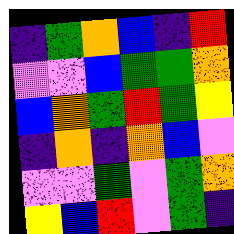[["indigo", "green", "orange", "blue", "indigo", "red"], ["violet", "violet", "blue", "green", "green", "orange"], ["blue", "orange", "green", "red", "green", "yellow"], ["indigo", "orange", "indigo", "orange", "blue", "violet"], ["violet", "violet", "green", "violet", "green", "orange"], ["yellow", "blue", "red", "violet", "green", "indigo"]]